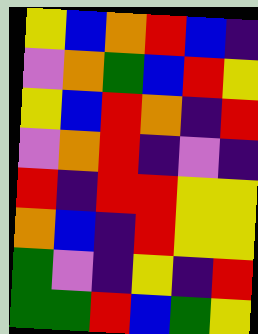[["yellow", "blue", "orange", "red", "blue", "indigo"], ["violet", "orange", "green", "blue", "red", "yellow"], ["yellow", "blue", "red", "orange", "indigo", "red"], ["violet", "orange", "red", "indigo", "violet", "indigo"], ["red", "indigo", "red", "red", "yellow", "yellow"], ["orange", "blue", "indigo", "red", "yellow", "yellow"], ["green", "violet", "indigo", "yellow", "indigo", "red"], ["green", "green", "red", "blue", "green", "yellow"]]